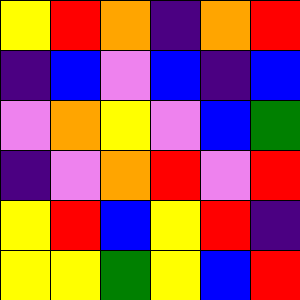[["yellow", "red", "orange", "indigo", "orange", "red"], ["indigo", "blue", "violet", "blue", "indigo", "blue"], ["violet", "orange", "yellow", "violet", "blue", "green"], ["indigo", "violet", "orange", "red", "violet", "red"], ["yellow", "red", "blue", "yellow", "red", "indigo"], ["yellow", "yellow", "green", "yellow", "blue", "red"]]